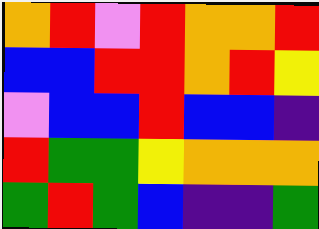[["orange", "red", "violet", "red", "orange", "orange", "red"], ["blue", "blue", "red", "red", "orange", "red", "yellow"], ["violet", "blue", "blue", "red", "blue", "blue", "indigo"], ["red", "green", "green", "yellow", "orange", "orange", "orange"], ["green", "red", "green", "blue", "indigo", "indigo", "green"]]